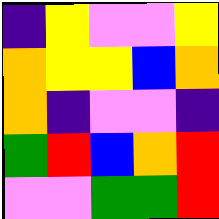[["indigo", "yellow", "violet", "violet", "yellow"], ["orange", "yellow", "yellow", "blue", "orange"], ["orange", "indigo", "violet", "violet", "indigo"], ["green", "red", "blue", "orange", "red"], ["violet", "violet", "green", "green", "red"]]